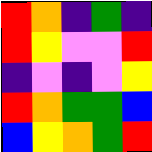[["red", "orange", "indigo", "green", "indigo"], ["red", "yellow", "violet", "violet", "red"], ["indigo", "violet", "indigo", "violet", "yellow"], ["red", "orange", "green", "green", "blue"], ["blue", "yellow", "orange", "green", "red"]]